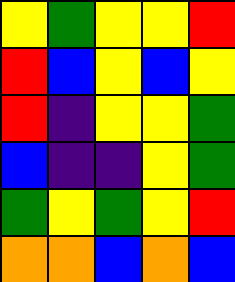[["yellow", "green", "yellow", "yellow", "red"], ["red", "blue", "yellow", "blue", "yellow"], ["red", "indigo", "yellow", "yellow", "green"], ["blue", "indigo", "indigo", "yellow", "green"], ["green", "yellow", "green", "yellow", "red"], ["orange", "orange", "blue", "orange", "blue"]]